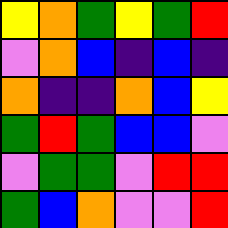[["yellow", "orange", "green", "yellow", "green", "red"], ["violet", "orange", "blue", "indigo", "blue", "indigo"], ["orange", "indigo", "indigo", "orange", "blue", "yellow"], ["green", "red", "green", "blue", "blue", "violet"], ["violet", "green", "green", "violet", "red", "red"], ["green", "blue", "orange", "violet", "violet", "red"]]